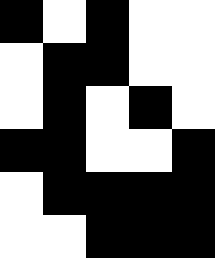[["black", "white", "black", "white", "white"], ["white", "black", "black", "white", "white"], ["white", "black", "white", "black", "white"], ["black", "black", "white", "white", "black"], ["white", "black", "black", "black", "black"], ["white", "white", "black", "black", "black"]]